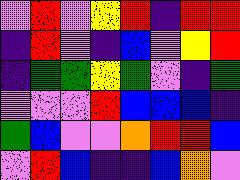[["violet", "red", "violet", "yellow", "red", "indigo", "red", "red"], ["indigo", "red", "violet", "indigo", "blue", "violet", "yellow", "red"], ["indigo", "green", "green", "yellow", "green", "violet", "indigo", "green"], ["violet", "violet", "violet", "red", "blue", "blue", "blue", "indigo"], ["green", "blue", "violet", "violet", "orange", "red", "red", "blue"], ["violet", "red", "blue", "indigo", "indigo", "blue", "orange", "violet"]]